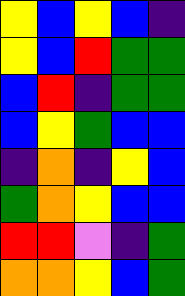[["yellow", "blue", "yellow", "blue", "indigo"], ["yellow", "blue", "red", "green", "green"], ["blue", "red", "indigo", "green", "green"], ["blue", "yellow", "green", "blue", "blue"], ["indigo", "orange", "indigo", "yellow", "blue"], ["green", "orange", "yellow", "blue", "blue"], ["red", "red", "violet", "indigo", "green"], ["orange", "orange", "yellow", "blue", "green"]]